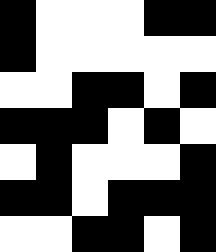[["black", "white", "white", "white", "black", "black"], ["black", "white", "white", "white", "white", "white"], ["white", "white", "black", "black", "white", "black"], ["black", "black", "black", "white", "black", "white"], ["white", "black", "white", "white", "white", "black"], ["black", "black", "white", "black", "black", "black"], ["white", "white", "black", "black", "white", "black"]]